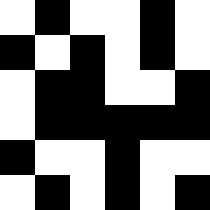[["white", "black", "white", "white", "black", "white"], ["black", "white", "black", "white", "black", "white"], ["white", "black", "black", "white", "white", "black"], ["white", "black", "black", "black", "black", "black"], ["black", "white", "white", "black", "white", "white"], ["white", "black", "white", "black", "white", "black"]]